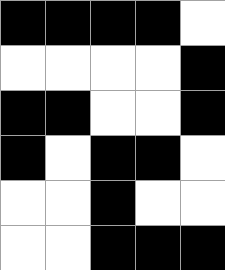[["black", "black", "black", "black", "white"], ["white", "white", "white", "white", "black"], ["black", "black", "white", "white", "black"], ["black", "white", "black", "black", "white"], ["white", "white", "black", "white", "white"], ["white", "white", "black", "black", "black"]]